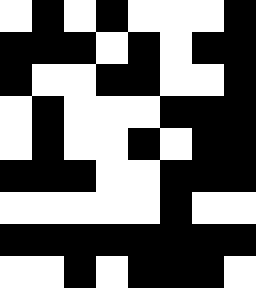[["white", "black", "white", "black", "white", "white", "white", "black"], ["black", "black", "black", "white", "black", "white", "black", "black"], ["black", "white", "white", "black", "black", "white", "white", "black"], ["white", "black", "white", "white", "white", "black", "black", "black"], ["white", "black", "white", "white", "black", "white", "black", "black"], ["black", "black", "black", "white", "white", "black", "black", "black"], ["white", "white", "white", "white", "white", "black", "white", "white"], ["black", "black", "black", "black", "black", "black", "black", "black"], ["white", "white", "black", "white", "black", "black", "black", "white"]]